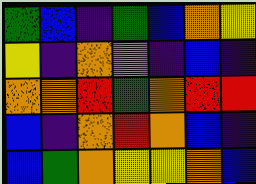[["green", "blue", "indigo", "green", "blue", "orange", "yellow"], ["yellow", "indigo", "orange", "violet", "indigo", "blue", "indigo"], ["orange", "orange", "red", "green", "orange", "red", "red"], ["blue", "indigo", "orange", "red", "orange", "blue", "indigo"], ["blue", "green", "orange", "yellow", "yellow", "orange", "blue"]]